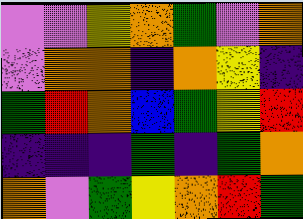[["violet", "violet", "yellow", "orange", "green", "violet", "orange"], ["violet", "orange", "orange", "indigo", "orange", "yellow", "indigo"], ["green", "red", "orange", "blue", "green", "yellow", "red"], ["indigo", "indigo", "indigo", "green", "indigo", "green", "orange"], ["orange", "violet", "green", "yellow", "orange", "red", "green"]]